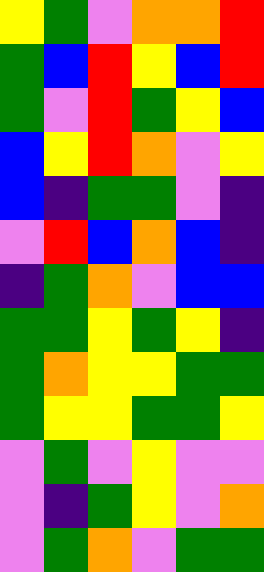[["yellow", "green", "violet", "orange", "orange", "red"], ["green", "blue", "red", "yellow", "blue", "red"], ["green", "violet", "red", "green", "yellow", "blue"], ["blue", "yellow", "red", "orange", "violet", "yellow"], ["blue", "indigo", "green", "green", "violet", "indigo"], ["violet", "red", "blue", "orange", "blue", "indigo"], ["indigo", "green", "orange", "violet", "blue", "blue"], ["green", "green", "yellow", "green", "yellow", "indigo"], ["green", "orange", "yellow", "yellow", "green", "green"], ["green", "yellow", "yellow", "green", "green", "yellow"], ["violet", "green", "violet", "yellow", "violet", "violet"], ["violet", "indigo", "green", "yellow", "violet", "orange"], ["violet", "green", "orange", "violet", "green", "green"]]